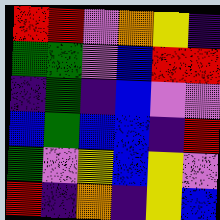[["red", "red", "violet", "orange", "yellow", "indigo"], ["green", "green", "violet", "blue", "red", "red"], ["indigo", "green", "indigo", "blue", "violet", "violet"], ["blue", "green", "blue", "blue", "indigo", "red"], ["green", "violet", "yellow", "blue", "yellow", "violet"], ["red", "indigo", "orange", "indigo", "yellow", "blue"]]